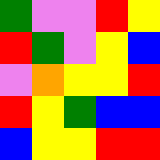[["green", "violet", "violet", "red", "yellow"], ["red", "green", "violet", "yellow", "blue"], ["violet", "orange", "yellow", "yellow", "red"], ["red", "yellow", "green", "blue", "blue"], ["blue", "yellow", "yellow", "red", "red"]]